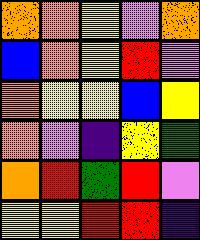[["orange", "orange", "yellow", "violet", "orange"], ["blue", "orange", "yellow", "red", "violet"], ["orange", "yellow", "yellow", "blue", "yellow"], ["orange", "violet", "indigo", "yellow", "green"], ["orange", "red", "green", "red", "violet"], ["yellow", "yellow", "red", "red", "indigo"]]